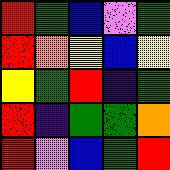[["red", "green", "blue", "violet", "green"], ["red", "orange", "yellow", "blue", "yellow"], ["yellow", "green", "red", "indigo", "green"], ["red", "indigo", "green", "green", "orange"], ["red", "violet", "blue", "green", "red"]]